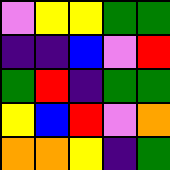[["violet", "yellow", "yellow", "green", "green"], ["indigo", "indigo", "blue", "violet", "red"], ["green", "red", "indigo", "green", "green"], ["yellow", "blue", "red", "violet", "orange"], ["orange", "orange", "yellow", "indigo", "green"]]